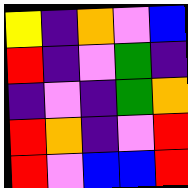[["yellow", "indigo", "orange", "violet", "blue"], ["red", "indigo", "violet", "green", "indigo"], ["indigo", "violet", "indigo", "green", "orange"], ["red", "orange", "indigo", "violet", "red"], ["red", "violet", "blue", "blue", "red"]]